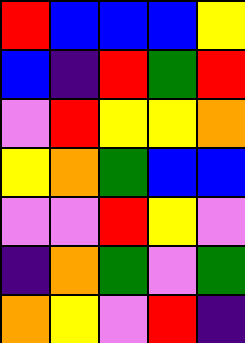[["red", "blue", "blue", "blue", "yellow"], ["blue", "indigo", "red", "green", "red"], ["violet", "red", "yellow", "yellow", "orange"], ["yellow", "orange", "green", "blue", "blue"], ["violet", "violet", "red", "yellow", "violet"], ["indigo", "orange", "green", "violet", "green"], ["orange", "yellow", "violet", "red", "indigo"]]